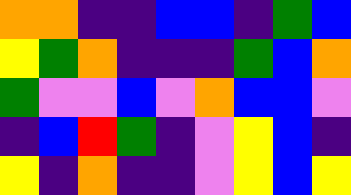[["orange", "orange", "indigo", "indigo", "blue", "blue", "indigo", "green", "blue"], ["yellow", "green", "orange", "indigo", "indigo", "indigo", "green", "blue", "orange"], ["green", "violet", "violet", "blue", "violet", "orange", "blue", "blue", "violet"], ["indigo", "blue", "red", "green", "indigo", "violet", "yellow", "blue", "indigo"], ["yellow", "indigo", "orange", "indigo", "indigo", "violet", "yellow", "blue", "yellow"]]